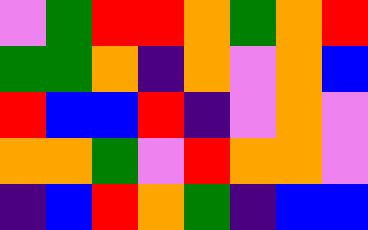[["violet", "green", "red", "red", "orange", "green", "orange", "red"], ["green", "green", "orange", "indigo", "orange", "violet", "orange", "blue"], ["red", "blue", "blue", "red", "indigo", "violet", "orange", "violet"], ["orange", "orange", "green", "violet", "red", "orange", "orange", "violet"], ["indigo", "blue", "red", "orange", "green", "indigo", "blue", "blue"]]